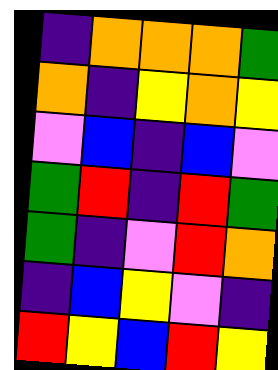[["indigo", "orange", "orange", "orange", "green"], ["orange", "indigo", "yellow", "orange", "yellow"], ["violet", "blue", "indigo", "blue", "violet"], ["green", "red", "indigo", "red", "green"], ["green", "indigo", "violet", "red", "orange"], ["indigo", "blue", "yellow", "violet", "indigo"], ["red", "yellow", "blue", "red", "yellow"]]